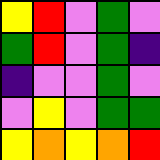[["yellow", "red", "violet", "green", "violet"], ["green", "red", "violet", "green", "indigo"], ["indigo", "violet", "violet", "green", "violet"], ["violet", "yellow", "violet", "green", "green"], ["yellow", "orange", "yellow", "orange", "red"]]